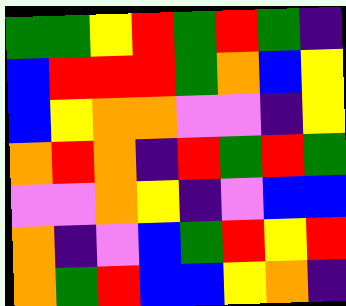[["green", "green", "yellow", "red", "green", "red", "green", "indigo"], ["blue", "red", "red", "red", "green", "orange", "blue", "yellow"], ["blue", "yellow", "orange", "orange", "violet", "violet", "indigo", "yellow"], ["orange", "red", "orange", "indigo", "red", "green", "red", "green"], ["violet", "violet", "orange", "yellow", "indigo", "violet", "blue", "blue"], ["orange", "indigo", "violet", "blue", "green", "red", "yellow", "red"], ["orange", "green", "red", "blue", "blue", "yellow", "orange", "indigo"]]